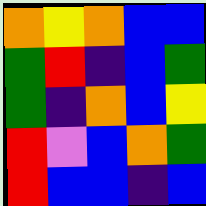[["orange", "yellow", "orange", "blue", "blue"], ["green", "red", "indigo", "blue", "green"], ["green", "indigo", "orange", "blue", "yellow"], ["red", "violet", "blue", "orange", "green"], ["red", "blue", "blue", "indigo", "blue"]]